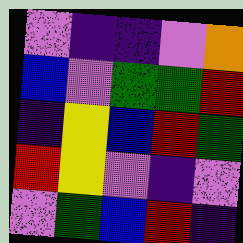[["violet", "indigo", "indigo", "violet", "orange"], ["blue", "violet", "green", "green", "red"], ["indigo", "yellow", "blue", "red", "green"], ["red", "yellow", "violet", "indigo", "violet"], ["violet", "green", "blue", "red", "indigo"]]